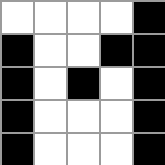[["white", "white", "white", "white", "black"], ["black", "white", "white", "black", "black"], ["black", "white", "black", "white", "black"], ["black", "white", "white", "white", "black"], ["black", "white", "white", "white", "black"]]